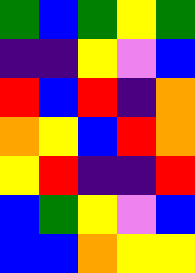[["green", "blue", "green", "yellow", "green"], ["indigo", "indigo", "yellow", "violet", "blue"], ["red", "blue", "red", "indigo", "orange"], ["orange", "yellow", "blue", "red", "orange"], ["yellow", "red", "indigo", "indigo", "red"], ["blue", "green", "yellow", "violet", "blue"], ["blue", "blue", "orange", "yellow", "yellow"]]